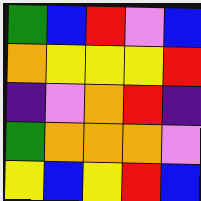[["green", "blue", "red", "violet", "blue"], ["orange", "yellow", "yellow", "yellow", "red"], ["indigo", "violet", "orange", "red", "indigo"], ["green", "orange", "orange", "orange", "violet"], ["yellow", "blue", "yellow", "red", "blue"]]